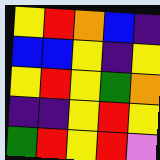[["yellow", "red", "orange", "blue", "indigo"], ["blue", "blue", "yellow", "indigo", "yellow"], ["yellow", "red", "yellow", "green", "orange"], ["indigo", "indigo", "yellow", "red", "yellow"], ["green", "red", "yellow", "red", "violet"]]